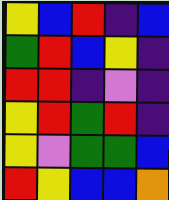[["yellow", "blue", "red", "indigo", "blue"], ["green", "red", "blue", "yellow", "indigo"], ["red", "red", "indigo", "violet", "indigo"], ["yellow", "red", "green", "red", "indigo"], ["yellow", "violet", "green", "green", "blue"], ["red", "yellow", "blue", "blue", "orange"]]